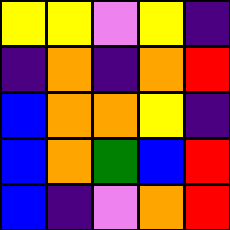[["yellow", "yellow", "violet", "yellow", "indigo"], ["indigo", "orange", "indigo", "orange", "red"], ["blue", "orange", "orange", "yellow", "indigo"], ["blue", "orange", "green", "blue", "red"], ["blue", "indigo", "violet", "orange", "red"]]